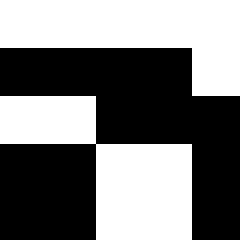[["white", "white", "white", "white", "white"], ["black", "black", "black", "black", "white"], ["white", "white", "black", "black", "black"], ["black", "black", "white", "white", "black"], ["black", "black", "white", "white", "black"]]